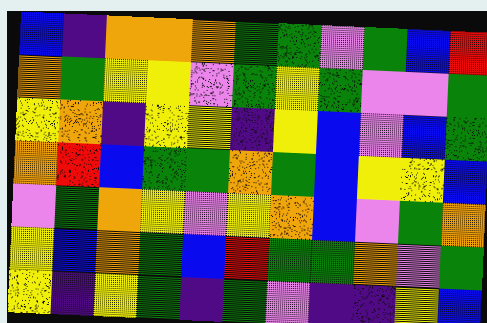[["blue", "indigo", "orange", "orange", "orange", "green", "green", "violet", "green", "blue", "red"], ["orange", "green", "yellow", "yellow", "violet", "green", "yellow", "green", "violet", "violet", "green"], ["yellow", "orange", "indigo", "yellow", "yellow", "indigo", "yellow", "blue", "violet", "blue", "green"], ["orange", "red", "blue", "green", "green", "orange", "green", "blue", "yellow", "yellow", "blue"], ["violet", "green", "orange", "yellow", "violet", "yellow", "orange", "blue", "violet", "green", "orange"], ["yellow", "blue", "orange", "green", "blue", "red", "green", "green", "orange", "violet", "green"], ["yellow", "indigo", "yellow", "green", "indigo", "green", "violet", "indigo", "indigo", "yellow", "blue"]]